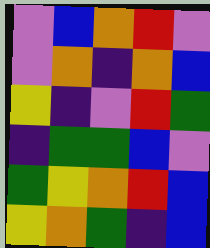[["violet", "blue", "orange", "red", "violet"], ["violet", "orange", "indigo", "orange", "blue"], ["yellow", "indigo", "violet", "red", "green"], ["indigo", "green", "green", "blue", "violet"], ["green", "yellow", "orange", "red", "blue"], ["yellow", "orange", "green", "indigo", "blue"]]